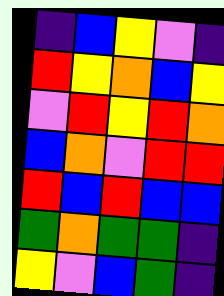[["indigo", "blue", "yellow", "violet", "indigo"], ["red", "yellow", "orange", "blue", "yellow"], ["violet", "red", "yellow", "red", "orange"], ["blue", "orange", "violet", "red", "red"], ["red", "blue", "red", "blue", "blue"], ["green", "orange", "green", "green", "indigo"], ["yellow", "violet", "blue", "green", "indigo"]]